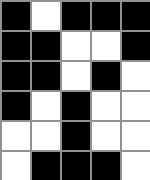[["black", "white", "black", "black", "black"], ["black", "black", "white", "white", "black"], ["black", "black", "white", "black", "white"], ["black", "white", "black", "white", "white"], ["white", "white", "black", "white", "white"], ["white", "black", "black", "black", "white"]]